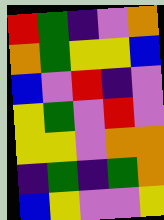[["red", "green", "indigo", "violet", "orange"], ["orange", "green", "yellow", "yellow", "blue"], ["blue", "violet", "red", "indigo", "violet"], ["yellow", "green", "violet", "red", "violet"], ["yellow", "yellow", "violet", "orange", "orange"], ["indigo", "green", "indigo", "green", "orange"], ["blue", "yellow", "violet", "violet", "yellow"]]